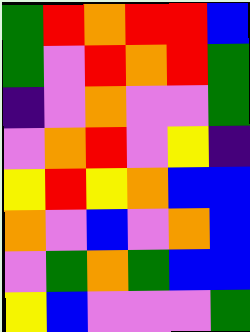[["green", "red", "orange", "red", "red", "blue"], ["green", "violet", "red", "orange", "red", "green"], ["indigo", "violet", "orange", "violet", "violet", "green"], ["violet", "orange", "red", "violet", "yellow", "indigo"], ["yellow", "red", "yellow", "orange", "blue", "blue"], ["orange", "violet", "blue", "violet", "orange", "blue"], ["violet", "green", "orange", "green", "blue", "blue"], ["yellow", "blue", "violet", "violet", "violet", "green"]]